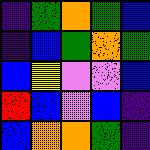[["indigo", "green", "orange", "green", "blue"], ["indigo", "blue", "green", "orange", "green"], ["blue", "yellow", "violet", "violet", "blue"], ["red", "blue", "violet", "blue", "indigo"], ["blue", "orange", "orange", "green", "indigo"]]